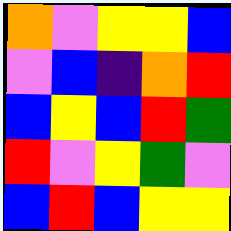[["orange", "violet", "yellow", "yellow", "blue"], ["violet", "blue", "indigo", "orange", "red"], ["blue", "yellow", "blue", "red", "green"], ["red", "violet", "yellow", "green", "violet"], ["blue", "red", "blue", "yellow", "yellow"]]